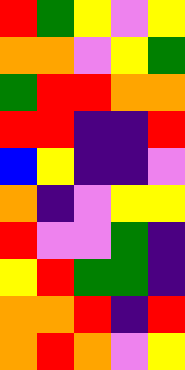[["red", "green", "yellow", "violet", "yellow"], ["orange", "orange", "violet", "yellow", "green"], ["green", "red", "red", "orange", "orange"], ["red", "red", "indigo", "indigo", "red"], ["blue", "yellow", "indigo", "indigo", "violet"], ["orange", "indigo", "violet", "yellow", "yellow"], ["red", "violet", "violet", "green", "indigo"], ["yellow", "red", "green", "green", "indigo"], ["orange", "orange", "red", "indigo", "red"], ["orange", "red", "orange", "violet", "yellow"]]